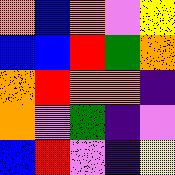[["orange", "blue", "orange", "violet", "yellow"], ["blue", "blue", "red", "green", "orange"], ["orange", "red", "orange", "orange", "indigo"], ["orange", "violet", "green", "indigo", "violet"], ["blue", "red", "violet", "indigo", "yellow"]]